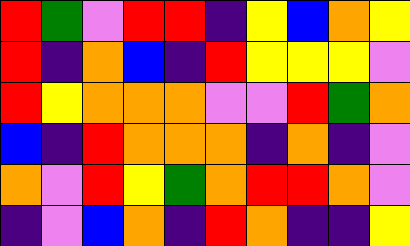[["red", "green", "violet", "red", "red", "indigo", "yellow", "blue", "orange", "yellow"], ["red", "indigo", "orange", "blue", "indigo", "red", "yellow", "yellow", "yellow", "violet"], ["red", "yellow", "orange", "orange", "orange", "violet", "violet", "red", "green", "orange"], ["blue", "indigo", "red", "orange", "orange", "orange", "indigo", "orange", "indigo", "violet"], ["orange", "violet", "red", "yellow", "green", "orange", "red", "red", "orange", "violet"], ["indigo", "violet", "blue", "orange", "indigo", "red", "orange", "indigo", "indigo", "yellow"]]